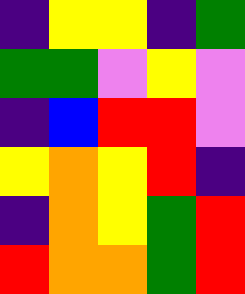[["indigo", "yellow", "yellow", "indigo", "green"], ["green", "green", "violet", "yellow", "violet"], ["indigo", "blue", "red", "red", "violet"], ["yellow", "orange", "yellow", "red", "indigo"], ["indigo", "orange", "yellow", "green", "red"], ["red", "orange", "orange", "green", "red"]]